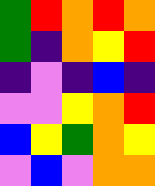[["green", "red", "orange", "red", "orange"], ["green", "indigo", "orange", "yellow", "red"], ["indigo", "violet", "indigo", "blue", "indigo"], ["violet", "violet", "yellow", "orange", "red"], ["blue", "yellow", "green", "orange", "yellow"], ["violet", "blue", "violet", "orange", "orange"]]